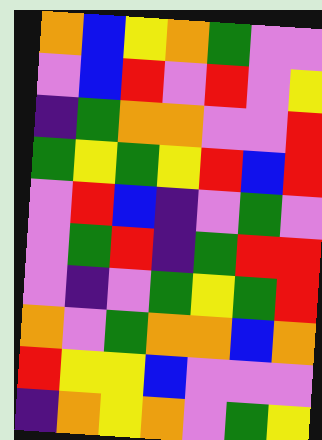[["orange", "blue", "yellow", "orange", "green", "violet", "violet"], ["violet", "blue", "red", "violet", "red", "violet", "yellow"], ["indigo", "green", "orange", "orange", "violet", "violet", "red"], ["green", "yellow", "green", "yellow", "red", "blue", "red"], ["violet", "red", "blue", "indigo", "violet", "green", "violet"], ["violet", "green", "red", "indigo", "green", "red", "red"], ["violet", "indigo", "violet", "green", "yellow", "green", "red"], ["orange", "violet", "green", "orange", "orange", "blue", "orange"], ["red", "yellow", "yellow", "blue", "violet", "violet", "violet"], ["indigo", "orange", "yellow", "orange", "violet", "green", "yellow"]]